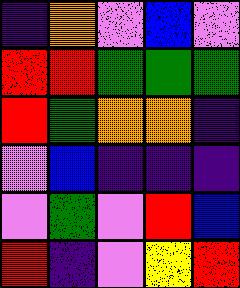[["indigo", "orange", "violet", "blue", "violet"], ["red", "red", "green", "green", "green"], ["red", "green", "orange", "orange", "indigo"], ["violet", "blue", "indigo", "indigo", "indigo"], ["violet", "green", "violet", "red", "blue"], ["red", "indigo", "violet", "yellow", "red"]]